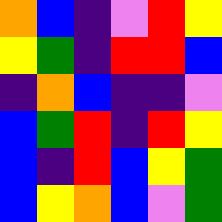[["orange", "blue", "indigo", "violet", "red", "yellow"], ["yellow", "green", "indigo", "red", "red", "blue"], ["indigo", "orange", "blue", "indigo", "indigo", "violet"], ["blue", "green", "red", "indigo", "red", "yellow"], ["blue", "indigo", "red", "blue", "yellow", "green"], ["blue", "yellow", "orange", "blue", "violet", "green"]]